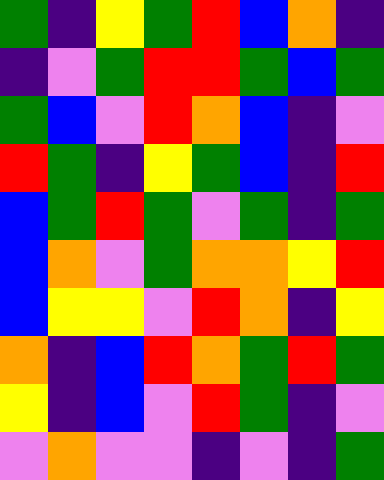[["green", "indigo", "yellow", "green", "red", "blue", "orange", "indigo"], ["indigo", "violet", "green", "red", "red", "green", "blue", "green"], ["green", "blue", "violet", "red", "orange", "blue", "indigo", "violet"], ["red", "green", "indigo", "yellow", "green", "blue", "indigo", "red"], ["blue", "green", "red", "green", "violet", "green", "indigo", "green"], ["blue", "orange", "violet", "green", "orange", "orange", "yellow", "red"], ["blue", "yellow", "yellow", "violet", "red", "orange", "indigo", "yellow"], ["orange", "indigo", "blue", "red", "orange", "green", "red", "green"], ["yellow", "indigo", "blue", "violet", "red", "green", "indigo", "violet"], ["violet", "orange", "violet", "violet", "indigo", "violet", "indigo", "green"]]